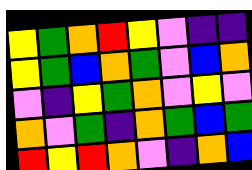[["yellow", "green", "orange", "red", "yellow", "violet", "indigo", "indigo"], ["yellow", "green", "blue", "orange", "green", "violet", "blue", "orange"], ["violet", "indigo", "yellow", "green", "orange", "violet", "yellow", "violet"], ["orange", "violet", "green", "indigo", "orange", "green", "blue", "green"], ["red", "yellow", "red", "orange", "violet", "indigo", "orange", "blue"]]